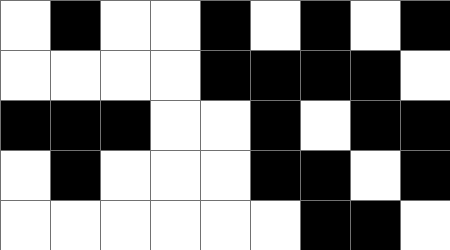[["white", "black", "white", "white", "black", "white", "black", "white", "black"], ["white", "white", "white", "white", "black", "black", "black", "black", "white"], ["black", "black", "black", "white", "white", "black", "white", "black", "black"], ["white", "black", "white", "white", "white", "black", "black", "white", "black"], ["white", "white", "white", "white", "white", "white", "black", "black", "white"]]